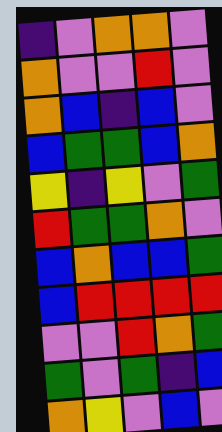[["indigo", "violet", "orange", "orange", "violet"], ["orange", "violet", "violet", "red", "violet"], ["orange", "blue", "indigo", "blue", "violet"], ["blue", "green", "green", "blue", "orange"], ["yellow", "indigo", "yellow", "violet", "green"], ["red", "green", "green", "orange", "violet"], ["blue", "orange", "blue", "blue", "green"], ["blue", "red", "red", "red", "red"], ["violet", "violet", "red", "orange", "green"], ["green", "violet", "green", "indigo", "blue"], ["orange", "yellow", "violet", "blue", "violet"]]